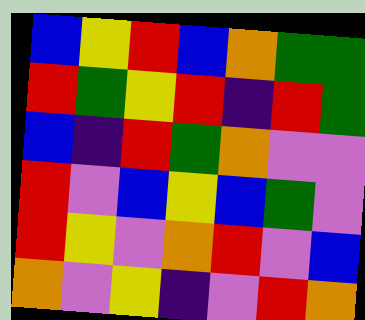[["blue", "yellow", "red", "blue", "orange", "green", "green"], ["red", "green", "yellow", "red", "indigo", "red", "green"], ["blue", "indigo", "red", "green", "orange", "violet", "violet"], ["red", "violet", "blue", "yellow", "blue", "green", "violet"], ["red", "yellow", "violet", "orange", "red", "violet", "blue"], ["orange", "violet", "yellow", "indigo", "violet", "red", "orange"]]